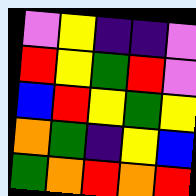[["violet", "yellow", "indigo", "indigo", "violet"], ["red", "yellow", "green", "red", "violet"], ["blue", "red", "yellow", "green", "yellow"], ["orange", "green", "indigo", "yellow", "blue"], ["green", "orange", "red", "orange", "red"]]